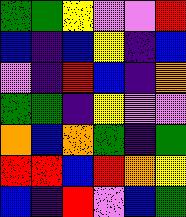[["green", "green", "yellow", "violet", "violet", "red"], ["blue", "indigo", "blue", "yellow", "indigo", "blue"], ["violet", "indigo", "red", "blue", "indigo", "orange"], ["green", "green", "indigo", "yellow", "violet", "violet"], ["orange", "blue", "orange", "green", "indigo", "green"], ["red", "red", "blue", "red", "orange", "yellow"], ["blue", "indigo", "red", "violet", "blue", "green"]]